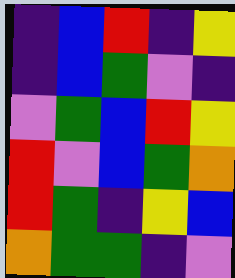[["indigo", "blue", "red", "indigo", "yellow"], ["indigo", "blue", "green", "violet", "indigo"], ["violet", "green", "blue", "red", "yellow"], ["red", "violet", "blue", "green", "orange"], ["red", "green", "indigo", "yellow", "blue"], ["orange", "green", "green", "indigo", "violet"]]